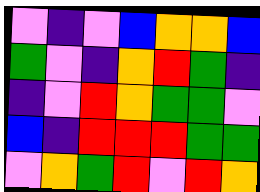[["violet", "indigo", "violet", "blue", "orange", "orange", "blue"], ["green", "violet", "indigo", "orange", "red", "green", "indigo"], ["indigo", "violet", "red", "orange", "green", "green", "violet"], ["blue", "indigo", "red", "red", "red", "green", "green"], ["violet", "orange", "green", "red", "violet", "red", "orange"]]